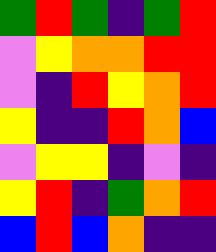[["green", "red", "green", "indigo", "green", "red"], ["violet", "yellow", "orange", "orange", "red", "red"], ["violet", "indigo", "red", "yellow", "orange", "red"], ["yellow", "indigo", "indigo", "red", "orange", "blue"], ["violet", "yellow", "yellow", "indigo", "violet", "indigo"], ["yellow", "red", "indigo", "green", "orange", "red"], ["blue", "red", "blue", "orange", "indigo", "indigo"]]